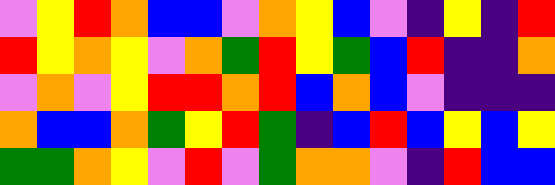[["violet", "yellow", "red", "orange", "blue", "blue", "violet", "orange", "yellow", "blue", "violet", "indigo", "yellow", "indigo", "red"], ["red", "yellow", "orange", "yellow", "violet", "orange", "green", "red", "yellow", "green", "blue", "red", "indigo", "indigo", "orange"], ["violet", "orange", "violet", "yellow", "red", "red", "orange", "red", "blue", "orange", "blue", "violet", "indigo", "indigo", "indigo"], ["orange", "blue", "blue", "orange", "green", "yellow", "red", "green", "indigo", "blue", "red", "blue", "yellow", "blue", "yellow"], ["green", "green", "orange", "yellow", "violet", "red", "violet", "green", "orange", "orange", "violet", "indigo", "red", "blue", "blue"]]